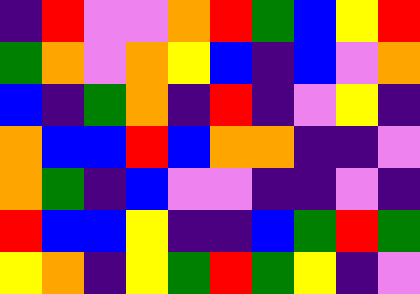[["indigo", "red", "violet", "violet", "orange", "red", "green", "blue", "yellow", "red"], ["green", "orange", "violet", "orange", "yellow", "blue", "indigo", "blue", "violet", "orange"], ["blue", "indigo", "green", "orange", "indigo", "red", "indigo", "violet", "yellow", "indigo"], ["orange", "blue", "blue", "red", "blue", "orange", "orange", "indigo", "indigo", "violet"], ["orange", "green", "indigo", "blue", "violet", "violet", "indigo", "indigo", "violet", "indigo"], ["red", "blue", "blue", "yellow", "indigo", "indigo", "blue", "green", "red", "green"], ["yellow", "orange", "indigo", "yellow", "green", "red", "green", "yellow", "indigo", "violet"]]